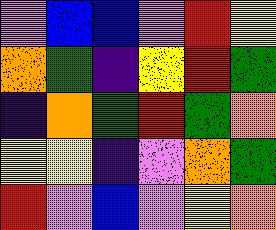[["violet", "blue", "blue", "violet", "red", "yellow"], ["orange", "green", "indigo", "yellow", "red", "green"], ["indigo", "orange", "green", "red", "green", "orange"], ["yellow", "yellow", "indigo", "violet", "orange", "green"], ["red", "violet", "blue", "violet", "yellow", "orange"]]